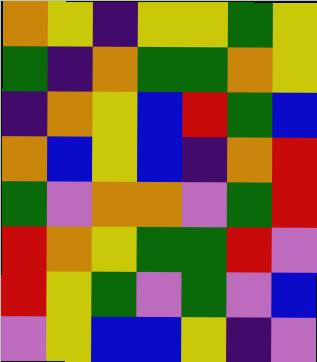[["orange", "yellow", "indigo", "yellow", "yellow", "green", "yellow"], ["green", "indigo", "orange", "green", "green", "orange", "yellow"], ["indigo", "orange", "yellow", "blue", "red", "green", "blue"], ["orange", "blue", "yellow", "blue", "indigo", "orange", "red"], ["green", "violet", "orange", "orange", "violet", "green", "red"], ["red", "orange", "yellow", "green", "green", "red", "violet"], ["red", "yellow", "green", "violet", "green", "violet", "blue"], ["violet", "yellow", "blue", "blue", "yellow", "indigo", "violet"]]